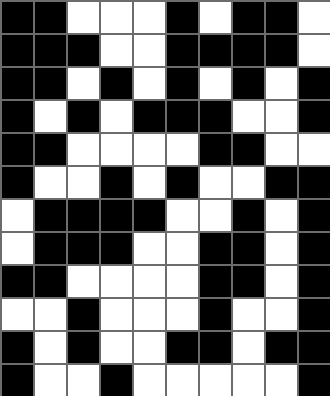[["black", "black", "white", "white", "white", "black", "white", "black", "black", "white"], ["black", "black", "black", "white", "white", "black", "black", "black", "black", "white"], ["black", "black", "white", "black", "white", "black", "white", "black", "white", "black"], ["black", "white", "black", "white", "black", "black", "black", "white", "white", "black"], ["black", "black", "white", "white", "white", "white", "black", "black", "white", "white"], ["black", "white", "white", "black", "white", "black", "white", "white", "black", "black"], ["white", "black", "black", "black", "black", "white", "white", "black", "white", "black"], ["white", "black", "black", "black", "white", "white", "black", "black", "white", "black"], ["black", "black", "white", "white", "white", "white", "black", "black", "white", "black"], ["white", "white", "black", "white", "white", "white", "black", "white", "white", "black"], ["black", "white", "black", "white", "white", "black", "black", "white", "black", "black"], ["black", "white", "white", "black", "white", "white", "white", "white", "white", "black"]]